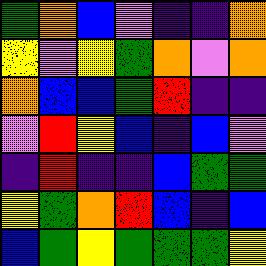[["green", "orange", "blue", "violet", "indigo", "indigo", "orange"], ["yellow", "violet", "yellow", "green", "orange", "violet", "orange"], ["orange", "blue", "blue", "green", "red", "indigo", "indigo"], ["violet", "red", "yellow", "blue", "indigo", "blue", "violet"], ["indigo", "red", "indigo", "indigo", "blue", "green", "green"], ["yellow", "green", "orange", "red", "blue", "indigo", "blue"], ["blue", "green", "yellow", "green", "green", "green", "yellow"]]